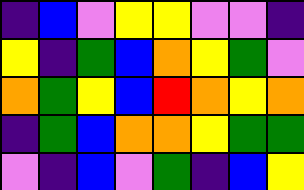[["indigo", "blue", "violet", "yellow", "yellow", "violet", "violet", "indigo"], ["yellow", "indigo", "green", "blue", "orange", "yellow", "green", "violet"], ["orange", "green", "yellow", "blue", "red", "orange", "yellow", "orange"], ["indigo", "green", "blue", "orange", "orange", "yellow", "green", "green"], ["violet", "indigo", "blue", "violet", "green", "indigo", "blue", "yellow"]]